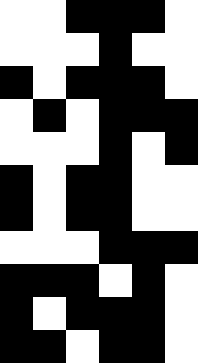[["white", "white", "black", "black", "black", "white"], ["white", "white", "white", "black", "white", "white"], ["black", "white", "black", "black", "black", "white"], ["white", "black", "white", "black", "black", "black"], ["white", "white", "white", "black", "white", "black"], ["black", "white", "black", "black", "white", "white"], ["black", "white", "black", "black", "white", "white"], ["white", "white", "white", "black", "black", "black"], ["black", "black", "black", "white", "black", "white"], ["black", "white", "black", "black", "black", "white"], ["black", "black", "white", "black", "black", "white"]]